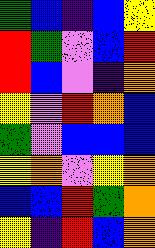[["green", "blue", "indigo", "blue", "yellow"], ["red", "green", "violet", "blue", "red"], ["red", "blue", "violet", "indigo", "orange"], ["yellow", "violet", "red", "orange", "blue"], ["green", "violet", "blue", "blue", "blue"], ["yellow", "orange", "violet", "yellow", "orange"], ["blue", "blue", "red", "green", "orange"], ["yellow", "indigo", "red", "blue", "orange"]]